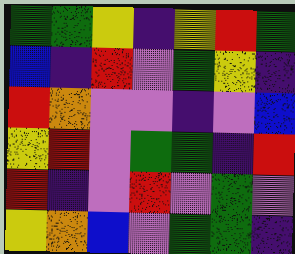[["green", "green", "yellow", "indigo", "yellow", "red", "green"], ["blue", "indigo", "red", "violet", "green", "yellow", "indigo"], ["red", "orange", "violet", "violet", "indigo", "violet", "blue"], ["yellow", "red", "violet", "green", "green", "indigo", "red"], ["red", "indigo", "violet", "red", "violet", "green", "violet"], ["yellow", "orange", "blue", "violet", "green", "green", "indigo"]]